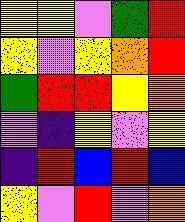[["yellow", "yellow", "violet", "green", "red"], ["yellow", "violet", "yellow", "orange", "red"], ["green", "red", "red", "yellow", "orange"], ["violet", "indigo", "yellow", "violet", "yellow"], ["indigo", "red", "blue", "red", "blue"], ["yellow", "violet", "red", "violet", "orange"]]